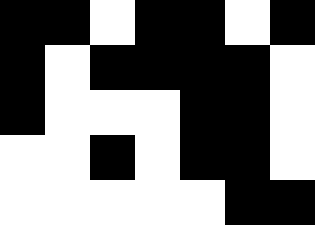[["black", "black", "white", "black", "black", "white", "black"], ["black", "white", "black", "black", "black", "black", "white"], ["black", "white", "white", "white", "black", "black", "white"], ["white", "white", "black", "white", "black", "black", "white"], ["white", "white", "white", "white", "white", "black", "black"]]